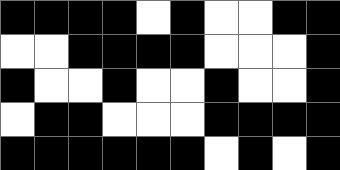[["black", "black", "black", "black", "white", "black", "white", "white", "black", "black"], ["white", "white", "black", "black", "black", "black", "white", "white", "white", "black"], ["black", "white", "white", "black", "white", "white", "black", "white", "white", "black"], ["white", "black", "black", "white", "white", "white", "black", "black", "black", "black"], ["black", "black", "black", "black", "black", "black", "white", "black", "white", "black"]]